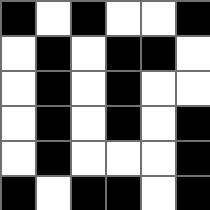[["black", "white", "black", "white", "white", "black"], ["white", "black", "white", "black", "black", "white"], ["white", "black", "white", "black", "white", "white"], ["white", "black", "white", "black", "white", "black"], ["white", "black", "white", "white", "white", "black"], ["black", "white", "black", "black", "white", "black"]]